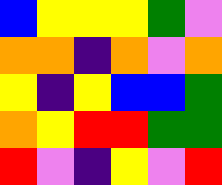[["blue", "yellow", "yellow", "yellow", "green", "violet"], ["orange", "orange", "indigo", "orange", "violet", "orange"], ["yellow", "indigo", "yellow", "blue", "blue", "green"], ["orange", "yellow", "red", "red", "green", "green"], ["red", "violet", "indigo", "yellow", "violet", "red"]]